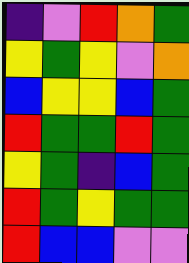[["indigo", "violet", "red", "orange", "green"], ["yellow", "green", "yellow", "violet", "orange"], ["blue", "yellow", "yellow", "blue", "green"], ["red", "green", "green", "red", "green"], ["yellow", "green", "indigo", "blue", "green"], ["red", "green", "yellow", "green", "green"], ["red", "blue", "blue", "violet", "violet"]]